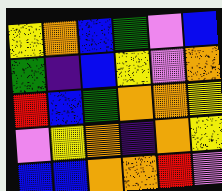[["yellow", "orange", "blue", "green", "violet", "blue"], ["green", "indigo", "blue", "yellow", "violet", "orange"], ["red", "blue", "green", "orange", "orange", "yellow"], ["violet", "yellow", "orange", "indigo", "orange", "yellow"], ["blue", "blue", "orange", "orange", "red", "violet"]]